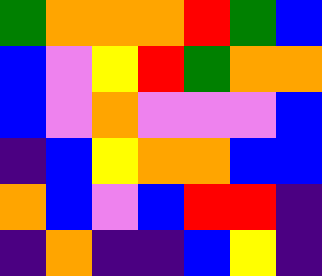[["green", "orange", "orange", "orange", "red", "green", "blue"], ["blue", "violet", "yellow", "red", "green", "orange", "orange"], ["blue", "violet", "orange", "violet", "violet", "violet", "blue"], ["indigo", "blue", "yellow", "orange", "orange", "blue", "blue"], ["orange", "blue", "violet", "blue", "red", "red", "indigo"], ["indigo", "orange", "indigo", "indigo", "blue", "yellow", "indigo"]]